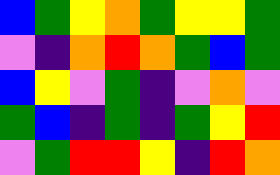[["blue", "green", "yellow", "orange", "green", "yellow", "yellow", "green"], ["violet", "indigo", "orange", "red", "orange", "green", "blue", "green"], ["blue", "yellow", "violet", "green", "indigo", "violet", "orange", "violet"], ["green", "blue", "indigo", "green", "indigo", "green", "yellow", "red"], ["violet", "green", "red", "red", "yellow", "indigo", "red", "orange"]]